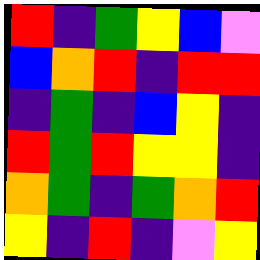[["red", "indigo", "green", "yellow", "blue", "violet"], ["blue", "orange", "red", "indigo", "red", "red"], ["indigo", "green", "indigo", "blue", "yellow", "indigo"], ["red", "green", "red", "yellow", "yellow", "indigo"], ["orange", "green", "indigo", "green", "orange", "red"], ["yellow", "indigo", "red", "indigo", "violet", "yellow"]]